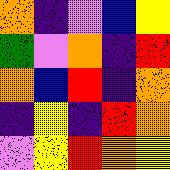[["orange", "indigo", "violet", "blue", "yellow"], ["green", "violet", "orange", "indigo", "red"], ["orange", "blue", "red", "indigo", "orange"], ["indigo", "yellow", "indigo", "red", "orange"], ["violet", "yellow", "red", "orange", "yellow"]]